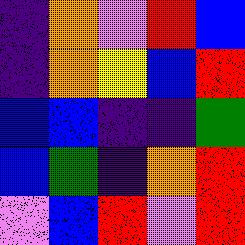[["indigo", "orange", "violet", "red", "blue"], ["indigo", "orange", "yellow", "blue", "red"], ["blue", "blue", "indigo", "indigo", "green"], ["blue", "green", "indigo", "orange", "red"], ["violet", "blue", "red", "violet", "red"]]